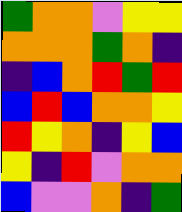[["green", "orange", "orange", "violet", "yellow", "yellow"], ["orange", "orange", "orange", "green", "orange", "indigo"], ["indigo", "blue", "orange", "red", "green", "red"], ["blue", "red", "blue", "orange", "orange", "yellow"], ["red", "yellow", "orange", "indigo", "yellow", "blue"], ["yellow", "indigo", "red", "violet", "orange", "orange"], ["blue", "violet", "violet", "orange", "indigo", "green"]]